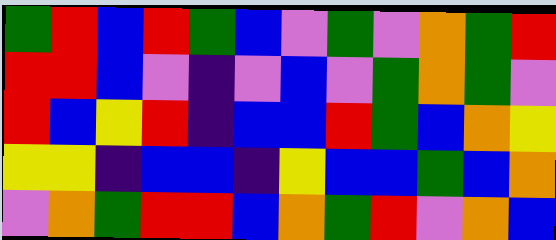[["green", "red", "blue", "red", "green", "blue", "violet", "green", "violet", "orange", "green", "red"], ["red", "red", "blue", "violet", "indigo", "violet", "blue", "violet", "green", "orange", "green", "violet"], ["red", "blue", "yellow", "red", "indigo", "blue", "blue", "red", "green", "blue", "orange", "yellow"], ["yellow", "yellow", "indigo", "blue", "blue", "indigo", "yellow", "blue", "blue", "green", "blue", "orange"], ["violet", "orange", "green", "red", "red", "blue", "orange", "green", "red", "violet", "orange", "blue"]]